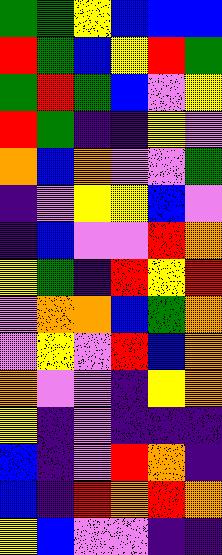[["green", "green", "yellow", "blue", "blue", "blue"], ["red", "green", "blue", "yellow", "red", "green"], ["green", "red", "green", "blue", "violet", "yellow"], ["red", "green", "indigo", "indigo", "yellow", "violet"], ["orange", "blue", "orange", "violet", "violet", "green"], ["indigo", "violet", "yellow", "yellow", "blue", "violet"], ["indigo", "blue", "violet", "violet", "red", "orange"], ["yellow", "green", "indigo", "red", "yellow", "red"], ["violet", "orange", "orange", "blue", "green", "orange"], ["violet", "yellow", "violet", "red", "blue", "orange"], ["orange", "violet", "violet", "indigo", "yellow", "orange"], ["yellow", "indigo", "violet", "indigo", "indigo", "indigo"], ["blue", "indigo", "violet", "red", "orange", "indigo"], ["blue", "indigo", "red", "orange", "red", "orange"], ["yellow", "blue", "violet", "violet", "indigo", "indigo"]]